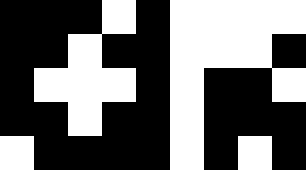[["black", "black", "black", "white", "black", "white", "white", "white", "white"], ["black", "black", "white", "black", "black", "white", "white", "white", "black"], ["black", "white", "white", "white", "black", "white", "black", "black", "white"], ["black", "black", "white", "black", "black", "white", "black", "black", "black"], ["white", "black", "black", "black", "black", "white", "black", "white", "black"]]